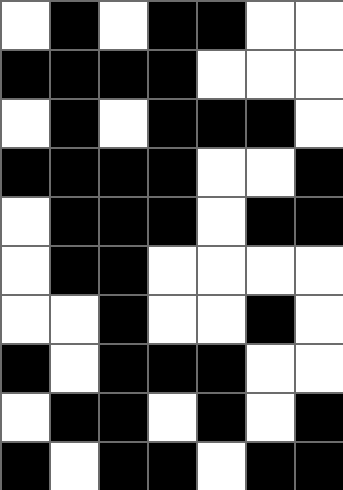[["white", "black", "white", "black", "black", "white", "white"], ["black", "black", "black", "black", "white", "white", "white"], ["white", "black", "white", "black", "black", "black", "white"], ["black", "black", "black", "black", "white", "white", "black"], ["white", "black", "black", "black", "white", "black", "black"], ["white", "black", "black", "white", "white", "white", "white"], ["white", "white", "black", "white", "white", "black", "white"], ["black", "white", "black", "black", "black", "white", "white"], ["white", "black", "black", "white", "black", "white", "black"], ["black", "white", "black", "black", "white", "black", "black"]]